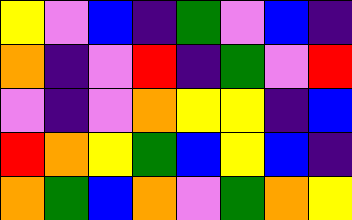[["yellow", "violet", "blue", "indigo", "green", "violet", "blue", "indigo"], ["orange", "indigo", "violet", "red", "indigo", "green", "violet", "red"], ["violet", "indigo", "violet", "orange", "yellow", "yellow", "indigo", "blue"], ["red", "orange", "yellow", "green", "blue", "yellow", "blue", "indigo"], ["orange", "green", "blue", "orange", "violet", "green", "orange", "yellow"]]